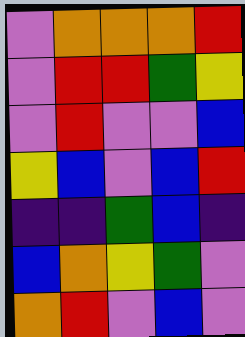[["violet", "orange", "orange", "orange", "red"], ["violet", "red", "red", "green", "yellow"], ["violet", "red", "violet", "violet", "blue"], ["yellow", "blue", "violet", "blue", "red"], ["indigo", "indigo", "green", "blue", "indigo"], ["blue", "orange", "yellow", "green", "violet"], ["orange", "red", "violet", "blue", "violet"]]